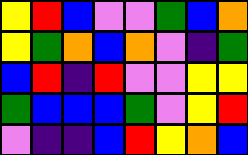[["yellow", "red", "blue", "violet", "violet", "green", "blue", "orange"], ["yellow", "green", "orange", "blue", "orange", "violet", "indigo", "green"], ["blue", "red", "indigo", "red", "violet", "violet", "yellow", "yellow"], ["green", "blue", "blue", "blue", "green", "violet", "yellow", "red"], ["violet", "indigo", "indigo", "blue", "red", "yellow", "orange", "blue"]]